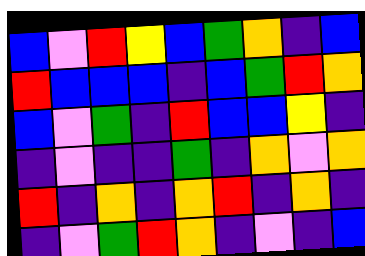[["blue", "violet", "red", "yellow", "blue", "green", "orange", "indigo", "blue"], ["red", "blue", "blue", "blue", "indigo", "blue", "green", "red", "orange"], ["blue", "violet", "green", "indigo", "red", "blue", "blue", "yellow", "indigo"], ["indigo", "violet", "indigo", "indigo", "green", "indigo", "orange", "violet", "orange"], ["red", "indigo", "orange", "indigo", "orange", "red", "indigo", "orange", "indigo"], ["indigo", "violet", "green", "red", "orange", "indigo", "violet", "indigo", "blue"]]